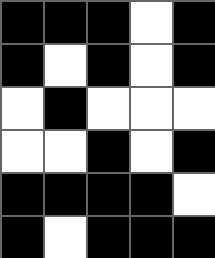[["black", "black", "black", "white", "black"], ["black", "white", "black", "white", "black"], ["white", "black", "white", "white", "white"], ["white", "white", "black", "white", "black"], ["black", "black", "black", "black", "white"], ["black", "white", "black", "black", "black"]]